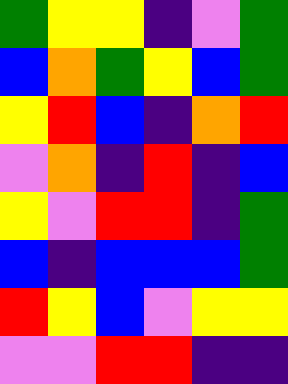[["green", "yellow", "yellow", "indigo", "violet", "green"], ["blue", "orange", "green", "yellow", "blue", "green"], ["yellow", "red", "blue", "indigo", "orange", "red"], ["violet", "orange", "indigo", "red", "indigo", "blue"], ["yellow", "violet", "red", "red", "indigo", "green"], ["blue", "indigo", "blue", "blue", "blue", "green"], ["red", "yellow", "blue", "violet", "yellow", "yellow"], ["violet", "violet", "red", "red", "indigo", "indigo"]]